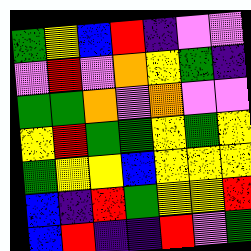[["green", "yellow", "blue", "red", "indigo", "violet", "violet"], ["violet", "red", "violet", "orange", "yellow", "green", "indigo"], ["green", "green", "orange", "violet", "orange", "violet", "violet"], ["yellow", "red", "green", "green", "yellow", "green", "yellow"], ["green", "yellow", "yellow", "blue", "yellow", "yellow", "yellow"], ["blue", "indigo", "red", "green", "yellow", "yellow", "red"], ["blue", "red", "indigo", "indigo", "red", "violet", "green"]]